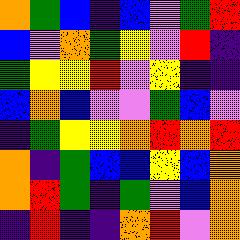[["orange", "green", "blue", "indigo", "blue", "violet", "green", "red"], ["blue", "violet", "orange", "green", "yellow", "violet", "red", "indigo"], ["green", "yellow", "yellow", "red", "violet", "yellow", "indigo", "indigo"], ["blue", "orange", "blue", "violet", "violet", "green", "blue", "violet"], ["indigo", "green", "yellow", "yellow", "orange", "red", "orange", "red"], ["orange", "indigo", "green", "blue", "blue", "yellow", "blue", "orange"], ["orange", "red", "green", "indigo", "green", "violet", "blue", "orange"], ["indigo", "red", "indigo", "indigo", "orange", "red", "violet", "orange"]]